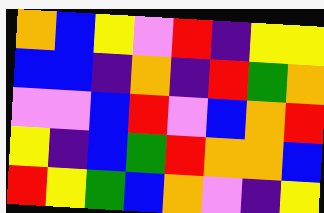[["orange", "blue", "yellow", "violet", "red", "indigo", "yellow", "yellow"], ["blue", "blue", "indigo", "orange", "indigo", "red", "green", "orange"], ["violet", "violet", "blue", "red", "violet", "blue", "orange", "red"], ["yellow", "indigo", "blue", "green", "red", "orange", "orange", "blue"], ["red", "yellow", "green", "blue", "orange", "violet", "indigo", "yellow"]]